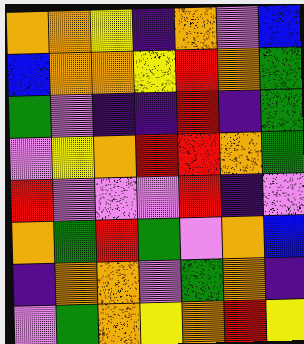[["orange", "orange", "yellow", "indigo", "orange", "violet", "blue"], ["blue", "orange", "orange", "yellow", "red", "orange", "green"], ["green", "violet", "indigo", "indigo", "red", "indigo", "green"], ["violet", "yellow", "orange", "red", "red", "orange", "green"], ["red", "violet", "violet", "violet", "red", "indigo", "violet"], ["orange", "green", "red", "green", "violet", "orange", "blue"], ["indigo", "orange", "orange", "violet", "green", "orange", "indigo"], ["violet", "green", "orange", "yellow", "orange", "red", "yellow"]]